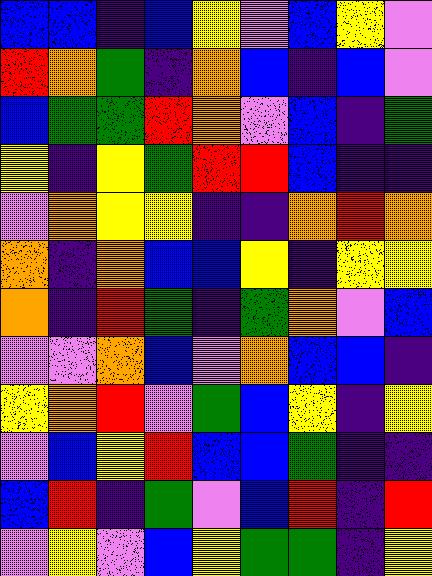[["blue", "blue", "indigo", "blue", "yellow", "violet", "blue", "yellow", "violet"], ["red", "orange", "green", "indigo", "orange", "blue", "indigo", "blue", "violet"], ["blue", "green", "green", "red", "orange", "violet", "blue", "indigo", "green"], ["yellow", "indigo", "yellow", "green", "red", "red", "blue", "indigo", "indigo"], ["violet", "orange", "yellow", "yellow", "indigo", "indigo", "orange", "red", "orange"], ["orange", "indigo", "orange", "blue", "blue", "yellow", "indigo", "yellow", "yellow"], ["orange", "indigo", "red", "green", "indigo", "green", "orange", "violet", "blue"], ["violet", "violet", "orange", "blue", "violet", "orange", "blue", "blue", "indigo"], ["yellow", "orange", "red", "violet", "green", "blue", "yellow", "indigo", "yellow"], ["violet", "blue", "yellow", "red", "blue", "blue", "green", "indigo", "indigo"], ["blue", "red", "indigo", "green", "violet", "blue", "red", "indigo", "red"], ["violet", "yellow", "violet", "blue", "yellow", "green", "green", "indigo", "yellow"]]